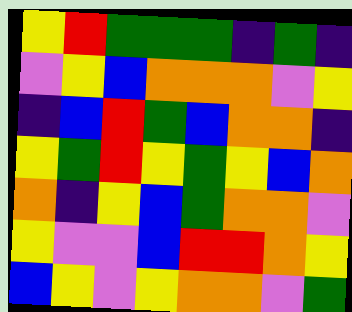[["yellow", "red", "green", "green", "green", "indigo", "green", "indigo"], ["violet", "yellow", "blue", "orange", "orange", "orange", "violet", "yellow"], ["indigo", "blue", "red", "green", "blue", "orange", "orange", "indigo"], ["yellow", "green", "red", "yellow", "green", "yellow", "blue", "orange"], ["orange", "indigo", "yellow", "blue", "green", "orange", "orange", "violet"], ["yellow", "violet", "violet", "blue", "red", "red", "orange", "yellow"], ["blue", "yellow", "violet", "yellow", "orange", "orange", "violet", "green"]]